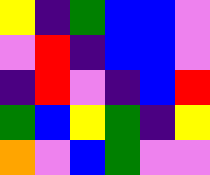[["yellow", "indigo", "green", "blue", "blue", "violet"], ["violet", "red", "indigo", "blue", "blue", "violet"], ["indigo", "red", "violet", "indigo", "blue", "red"], ["green", "blue", "yellow", "green", "indigo", "yellow"], ["orange", "violet", "blue", "green", "violet", "violet"]]